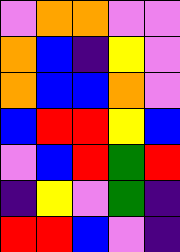[["violet", "orange", "orange", "violet", "violet"], ["orange", "blue", "indigo", "yellow", "violet"], ["orange", "blue", "blue", "orange", "violet"], ["blue", "red", "red", "yellow", "blue"], ["violet", "blue", "red", "green", "red"], ["indigo", "yellow", "violet", "green", "indigo"], ["red", "red", "blue", "violet", "indigo"]]